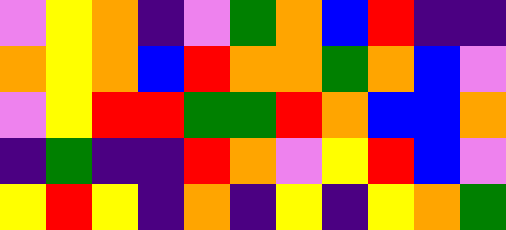[["violet", "yellow", "orange", "indigo", "violet", "green", "orange", "blue", "red", "indigo", "indigo"], ["orange", "yellow", "orange", "blue", "red", "orange", "orange", "green", "orange", "blue", "violet"], ["violet", "yellow", "red", "red", "green", "green", "red", "orange", "blue", "blue", "orange"], ["indigo", "green", "indigo", "indigo", "red", "orange", "violet", "yellow", "red", "blue", "violet"], ["yellow", "red", "yellow", "indigo", "orange", "indigo", "yellow", "indigo", "yellow", "orange", "green"]]